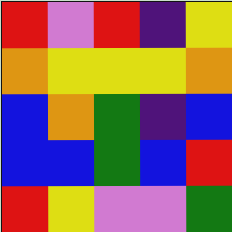[["red", "violet", "red", "indigo", "yellow"], ["orange", "yellow", "yellow", "yellow", "orange"], ["blue", "orange", "green", "indigo", "blue"], ["blue", "blue", "green", "blue", "red"], ["red", "yellow", "violet", "violet", "green"]]